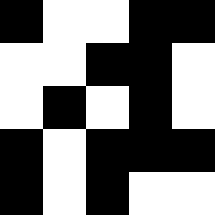[["black", "white", "white", "black", "black"], ["white", "white", "black", "black", "white"], ["white", "black", "white", "black", "white"], ["black", "white", "black", "black", "black"], ["black", "white", "black", "white", "white"]]